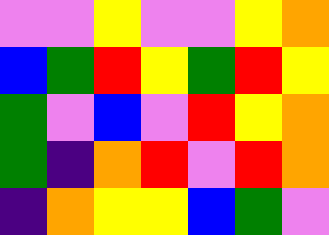[["violet", "violet", "yellow", "violet", "violet", "yellow", "orange"], ["blue", "green", "red", "yellow", "green", "red", "yellow"], ["green", "violet", "blue", "violet", "red", "yellow", "orange"], ["green", "indigo", "orange", "red", "violet", "red", "orange"], ["indigo", "orange", "yellow", "yellow", "blue", "green", "violet"]]